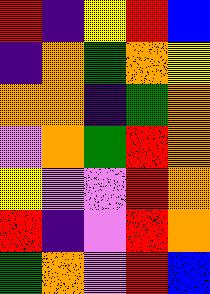[["red", "indigo", "yellow", "red", "blue"], ["indigo", "orange", "green", "orange", "yellow"], ["orange", "orange", "indigo", "green", "orange"], ["violet", "orange", "green", "red", "orange"], ["yellow", "violet", "violet", "red", "orange"], ["red", "indigo", "violet", "red", "orange"], ["green", "orange", "violet", "red", "blue"]]